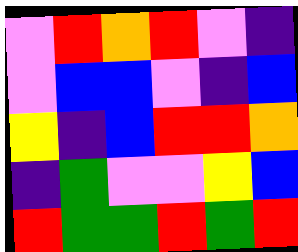[["violet", "red", "orange", "red", "violet", "indigo"], ["violet", "blue", "blue", "violet", "indigo", "blue"], ["yellow", "indigo", "blue", "red", "red", "orange"], ["indigo", "green", "violet", "violet", "yellow", "blue"], ["red", "green", "green", "red", "green", "red"]]